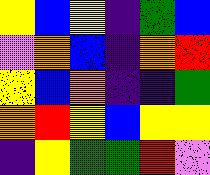[["yellow", "blue", "yellow", "indigo", "green", "blue"], ["violet", "orange", "blue", "indigo", "orange", "red"], ["yellow", "blue", "orange", "indigo", "indigo", "green"], ["orange", "red", "yellow", "blue", "yellow", "yellow"], ["indigo", "yellow", "green", "green", "red", "violet"]]